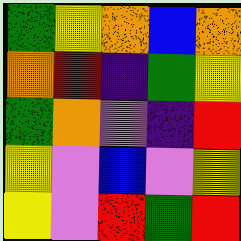[["green", "yellow", "orange", "blue", "orange"], ["orange", "red", "indigo", "green", "yellow"], ["green", "orange", "violet", "indigo", "red"], ["yellow", "violet", "blue", "violet", "yellow"], ["yellow", "violet", "red", "green", "red"]]